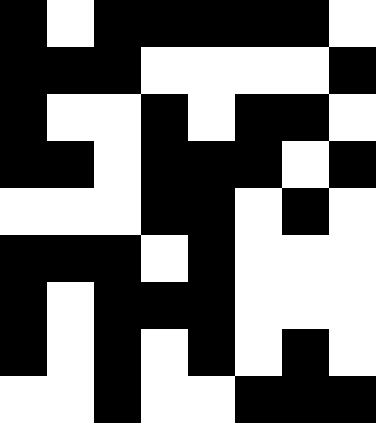[["black", "white", "black", "black", "black", "black", "black", "white"], ["black", "black", "black", "white", "white", "white", "white", "black"], ["black", "white", "white", "black", "white", "black", "black", "white"], ["black", "black", "white", "black", "black", "black", "white", "black"], ["white", "white", "white", "black", "black", "white", "black", "white"], ["black", "black", "black", "white", "black", "white", "white", "white"], ["black", "white", "black", "black", "black", "white", "white", "white"], ["black", "white", "black", "white", "black", "white", "black", "white"], ["white", "white", "black", "white", "white", "black", "black", "black"]]